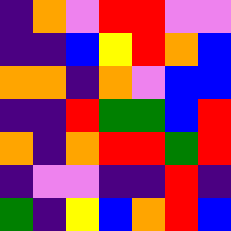[["indigo", "orange", "violet", "red", "red", "violet", "violet"], ["indigo", "indigo", "blue", "yellow", "red", "orange", "blue"], ["orange", "orange", "indigo", "orange", "violet", "blue", "blue"], ["indigo", "indigo", "red", "green", "green", "blue", "red"], ["orange", "indigo", "orange", "red", "red", "green", "red"], ["indigo", "violet", "violet", "indigo", "indigo", "red", "indigo"], ["green", "indigo", "yellow", "blue", "orange", "red", "blue"]]